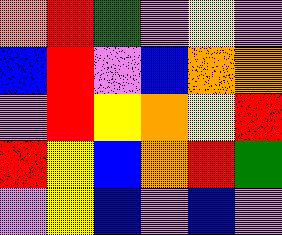[["orange", "red", "green", "violet", "yellow", "violet"], ["blue", "red", "violet", "blue", "orange", "orange"], ["violet", "red", "yellow", "orange", "yellow", "red"], ["red", "yellow", "blue", "orange", "red", "green"], ["violet", "yellow", "blue", "violet", "blue", "violet"]]